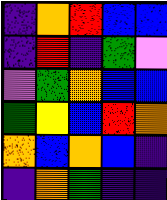[["indigo", "orange", "red", "blue", "blue"], ["indigo", "red", "indigo", "green", "violet"], ["violet", "green", "orange", "blue", "blue"], ["green", "yellow", "blue", "red", "orange"], ["orange", "blue", "orange", "blue", "indigo"], ["indigo", "orange", "green", "indigo", "indigo"]]